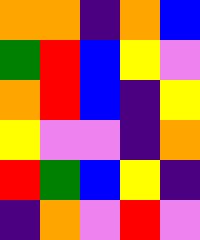[["orange", "orange", "indigo", "orange", "blue"], ["green", "red", "blue", "yellow", "violet"], ["orange", "red", "blue", "indigo", "yellow"], ["yellow", "violet", "violet", "indigo", "orange"], ["red", "green", "blue", "yellow", "indigo"], ["indigo", "orange", "violet", "red", "violet"]]